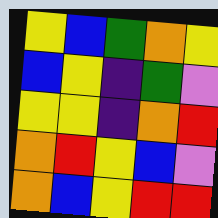[["yellow", "blue", "green", "orange", "yellow"], ["blue", "yellow", "indigo", "green", "violet"], ["yellow", "yellow", "indigo", "orange", "red"], ["orange", "red", "yellow", "blue", "violet"], ["orange", "blue", "yellow", "red", "red"]]